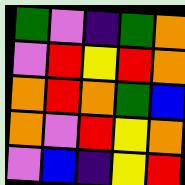[["green", "violet", "indigo", "green", "orange"], ["violet", "red", "yellow", "red", "orange"], ["orange", "red", "orange", "green", "blue"], ["orange", "violet", "red", "yellow", "orange"], ["violet", "blue", "indigo", "yellow", "red"]]